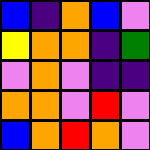[["blue", "indigo", "orange", "blue", "violet"], ["yellow", "orange", "orange", "indigo", "green"], ["violet", "orange", "violet", "indigo", "indigo"], ["orange", "orange", "violet", "red", "violet"], ["blue", "orange", "red", "orange", "violet"]]